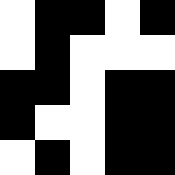[["white", "black", "black", "white", "black"], ["white", "black", "white", "white", "white"], ["black", "black", "white", "black", "black"], ["black", "white", "white", "black", "black"], ["white", "black", "white", "black", "black"]]